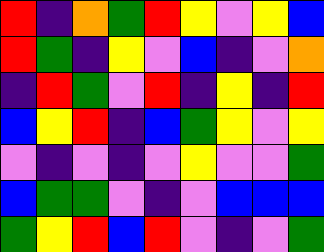[["red", "indigo", "orange", "green", "red", "yellow", "violet", "yellow", "blue"], ["red", "green", "indigo", "yellow", "violet", "blue", "indigo", "violet", "orange"], ["indigo", "red", "green", "violet", "red", "indigo", "yellow", "indigo", "red"], ["blue", "yellow", "red", "indigo", "blue", "green", "yellow", "violet", "yellow"], ["violet", "indigo", "violet", "indigo", "violet", "yellow", "violet", "violet", "green"], ["blue", "green", "green", "violet", "indigo", "violet", "blue", "blue", "blue"], ["green", "yellow", "red", "blue", "red", "violet", "indigo", "violet", "green"]]